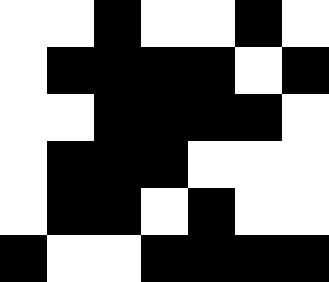[["white", "white", "black", "white", "white", "black", "white"], ["white", "black", "black", "black", "black", "white", "black"], ["white", "white", "black", "black", "black", "black", "white"], ["white", "black", "black", "black", "white", "white", "white"], ["white", "black", "black", "white", "black", "white", "white"], ["black", "white", "white", "black", "black", "black", "black"]]